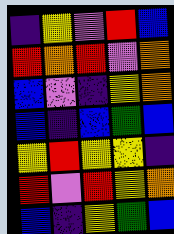[["indigo", "yellow", "violet", "red", "blue"], ["red", "orange", "red", "violet", "orange"], ["blue", "violet", "indigo", "yellow", "orange"], ["blue", "indigo", "blue", "green", "blue"], ["yellow", "red", "yellow", "yellow", "indigo"], ["red", "violet", "red", "yellow", "orange"], ["blue", "indigo", "yellow", "green", "blue"]]